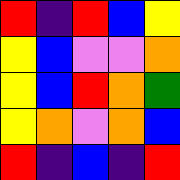[["red", "indigo", "red", "blue", "yellow"], ["yellow", "blue", "violet", "violet", "orange"], ["yellow", "blue", "red", "orange", "green"], ["yellow", "orange", "violet", "orange", "blue"], ["red", "indigo", "blue", "indigo", "red"]]